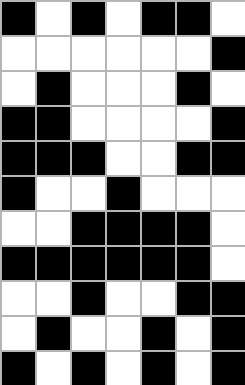[["black", "white", "black", "white", "black", "black", "white"], ["white", "white", "white", "white", "white", "white", "black"], ["white", "black", "white", "white", "white", "black", "white"], ["black", "black", "white", "white", "white", "white", "black"], ["black", "black", "black", "white", "white", "black", "black"], ["black", "white", "white", "black", "white", "white", "white"], ["white", "white", "black", "black", "black", "black", "white"], ["black", "black", "black", "black", "black", "black", "white"], ["white", "white", "black", "white", "white", "black", "black"], ["white", "black", "white", "white", "black", "white", "black"], ["black", "white", "black", "white", "black", "white", "black"]]